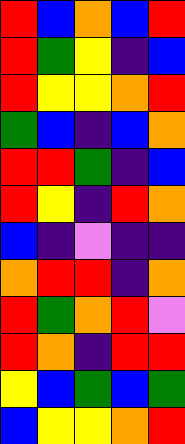[["red", "blue", "orange", "blue", "red"], ["red", "green", "yellow", "indigo", "blue"], ["red", "yellow", "yellow", "orange", "red"], ["green", "blue", "indigo", "blue", "orange"], ["red", "red", "green", "indigo", "blue"], ["red", "yellow", "indigo", "red", "orange"], ["blue", "indigo", "violet", "indigo", "indigo"], ["orange", "red", "red", "indigo", "orange"], ["red", "green", "orange", "red", "violet"], ["red", "orange", "indigo", "red", "red"], ["yellow", "blue", "green", "blue", "green"], ["blue", "yellow", "yellow", "orange", "red"]]